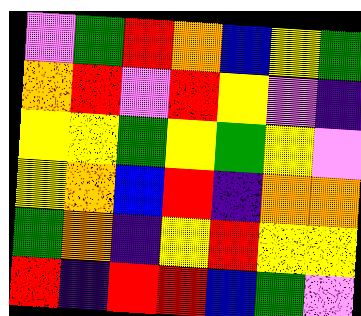[["violet", "green", "red", "orange", "blue", "yellow", "green"], ["orange", "red", "violet", "red", "yellow", "violet", "indigo"], ["yellow", "yellow", "green", "yellow", "green", "yellow", "violet"], ["yellow", "orange", "blue", "red", "indigo", "orange", "orange"], ["green", "orange", "indigo", "yellow", "red", "yellow", "yellow"], ["red", "indigo", "red", "red", "blue", "green", "violet"]]